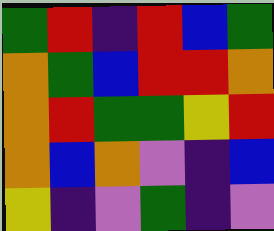[["green", "red", "indigo", "red", "blue", "green"], ["orange", "green", "blue", "red", "red", "orange"], ["orange", "red", "green", "green", "yellow", "red"], ["orange", "blue", "orange", "violet", "indigo", "blue"], ["yellow", "indigo", "violet", "green", "indigo", "violet"]]